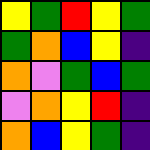[["yellow", "green", "red", "yellow", "green"], ["green", "orange", "blue", "yellow", "indigo"], ["orange", "violet", "green", "blue", "green"], ["violet", "orange", "yellow", "red", "indigo"], ["orange", "blue", "yellow", "green", "indigo"]]